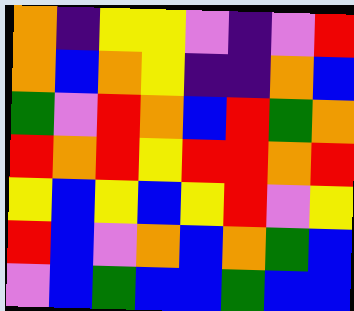[["orange", "indigo", "yellow", "yellow", "violet", "indigo", "violet", "red"], ["orange", "blue", "orange", "yellow", "indigo", "indigo", "orange", "blue"], ["green", "violet", "red", "orange", "blue", "red", "green", "orange"], ["red", "orange", "red", "yellow", "red", "red", "orange", "red"], ["yellow", "blue", "yellow", "blue", "yellow", "red", "violet", "yellow"], ["red", "blue", "violet", "orange", "blue", "orange", "green", "blue"], ["violet", "blue", "green", "blue", "blue", "green", "blue", "blue"]]